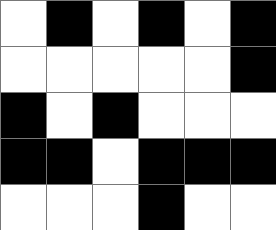[["white", "black", "white", "black", "white", "black"], ["white", "white", "white", "white", "white", "black"], ["black", "white", "black", "white", "white", "white"], ["black", "black", "white", "black", "black", "black"], ["white", "white", "white", "black", "white", "white"]]